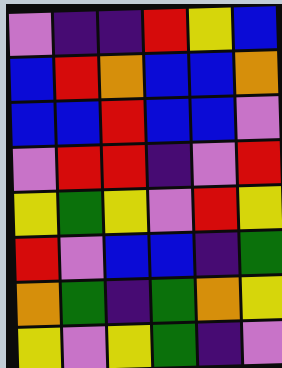[["violet", "indigo", "indigo", "red", "yellow", "blue"], ["blue", "red", "orange", "blue", "blue", "orange"], ["blue", "blue", "red", "blue", "blue", "violet"], ["violet", "red", "red", "indigo", "violet", "red"], ["yellow", "green", "yellow", "violet", "red", "yellow"], ["red", "violet", "blue", "blue", "indigo", "green"], ["orange", "green", "indigo", "green", "orange", "yellow"], ["yellow", "violet", "yellow", "green", "indigo", "violet"]]